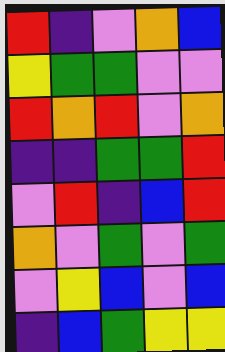[["red", "indigo", "violet", "orange", "blue"], ["yellow", "green", "green", "violet", "violet"], ["red", "orange", "red", "violet", "orange"], ["indigo", "indigo", "green", "green", "red"], ["violet", "red", "indigo", "blue", "red"], ["orange", "violet", "green", "violet", "green"], ["violet", "yellow", "blue", "violet", "blue"], ["indigo", "blue", "green", "yellow", "yellow"]]